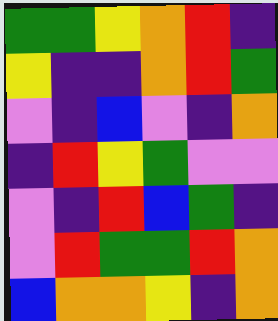[["green", "green", "yellow", "orange", "red", "indigo"], ["yellow", "indigo", "indigo", "orange", "red", "green"], ["violet", "indigo", "blue", "violet", "indigo", "orange"], ["indigo", "red", "yellow", "green", "violet", "violet"], ["violet", "indigo", "red", "blue", "green", "indigo"], ["violet", "red", "green", "green", "red", "orange"], ["blue", "orange", "orange", "yellow", "indigo", "orange"]]